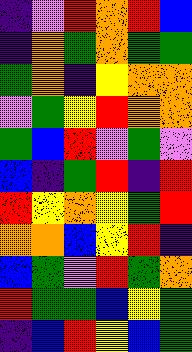[["indigo", "violet", "red", "orange", "red", "blue"], ["indigo", "orange", "green", "orange", "green", "green"], ["green", "orange", "indigo", "yellow", "orange", "orange"], ["violet", "green", "yellow", "red", "orange", "orange"], ["green", "blue", "red", "violet", "green", "violet"], ["blue", "indigo", "green", "red", "indigo", "red"], ["red", "yellow", "orange", "yellow", "green", "red"], ["orange", "orange", "blue", "yellow", "red", "indigo"], ["blue", "green", "violet", "red", "green", "orange"], ["red", "green", "green", "blue", "yellow", "green"], ["indigo", "blue", "red", "yellow", "blue", "green"]]